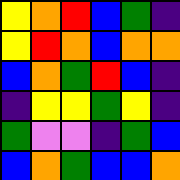[["yellow", "orange", "red", "blue", "green", "indigo"], ["yellow", "red", "orange", "blue", "orange", "orange"], ["blue", "orange", "green", "red", "blue", "indigo"], ["indigo", "yellow", "yellow", "green", "yellow", "indigo"], ["green", "violet", "violet", "indigo", "green", "blue"], ["blue", "orange", "green", "blue", "blue", "orange"]]